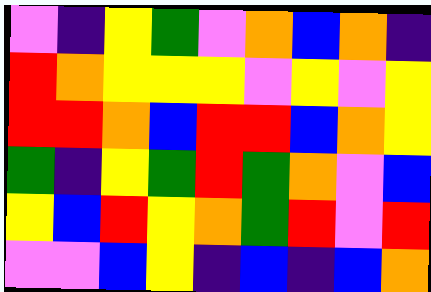[["violet", "indigo", "yellow", "green", "violet", "orange", "blue", "orange", "indigo"], ["red", "orange", "yellow", "yellow", "yellow", "violet", "yellow", "violet", "yellow"], ["red", "red", "orange", "blue", "red", "red", "blue", "orange", "yellow"], ["green", "indigo", "yellow", "green", "red", "green", "orange", "violet", "blue"], ["yellow", "blue", "red", "yellow", "orange", "green", "red", "violet", "red"], ["violet", "violet", "blue", "yellow", "indigo", "blue", "indigo", "blue", "orange"]]